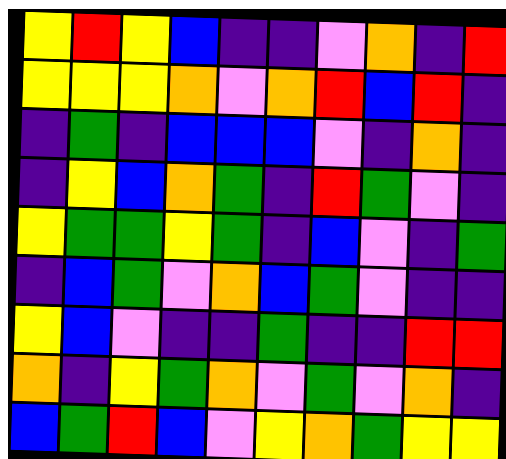[["yellow", "red", "yellow", "blue", "indigo", "indigo", "violet", "orange", "indigo", "red"], ["yellow", "yellow", "yellow", "orange", "violet", "orange", "red", "blue", "red", "indigo"], ["indigo", "green", "indigo", "blue", "blue", "blue", "violet", "indigo", "orange", "indigo"], ["indigo", "yellow", "blue", "orange", "green", "indigo", "red", "green", "violet", "indigo"], ["yellow", "green", "green", "yellow", "green", "indigo", "blue", "violet", "indigo", "green"], ["indigo", "blue", "green", "violet", "orange", "blue", "green", "violet", "indigo", "indigo"], ["yellow", "blue", "violet", "indigo", "indigo", "green", "indigo", "indigo", "red", "red"], ["orange", "indigo", "yellow", "green", "orange", "violet", "green", "violet", "orange", "indigo"], ["blue", "green", "red", "blue", "violet", "yellow", "orange", "green", "yellow", "yellow"]]